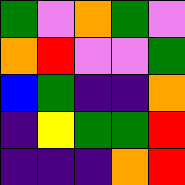[["green", "violet", "orange", "green", "violet"], ["orange", "red", "violet", "violet", "green"], ["blue", "green", "indigo", "indigo", "orange"], ["indigo", "yellow", "green", "green", "red"], ["indigo", "indigo", "indigo", "orange", "red"]]